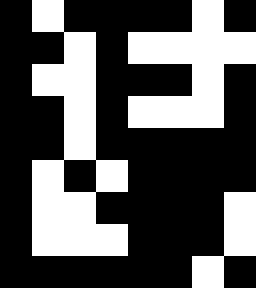[["black", "white", "black", "black", "black", "black", "white", "black"], ["black", "black", "white", "black", "white", "white", "white", "white"], ["black", "white", "white", "black", "black", "black", "white", "black"], ["black", "black", "white", "black", "white", "white", "white", "black"], ["black", "black", "white", "black", "black", "black", "black", "black"], ["black", "white", "black", "white", "black", "black", "black", "black"], ["black", "white", "white", "black", "black", "black", "black", "white"], ["black", "white", "white", "white", "black", "black", "black", "white"], ["black", "black", "black", "black", "black", "black", "white", "black"]]